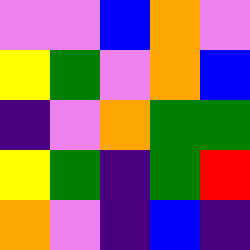[["violet", "violet", "blue", "orange", "violet"], ["yellow", "green", "violet", "orange", "blue"], ["indigo", "violet", "orange", "green", "green"], ["yellow", "green", "indigo", "green", "red"], ["orange", "violet", "indigo", "blue", "indigo"]]